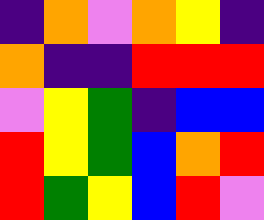[["indigo", "orange", "violet", "orange", "yellow", "indigo"], ["orange", "indigo", "indigo", "red", "red", "red"], ["violet", "yellow", "green", "indigo", "blue", "blue"], ["red", "yellow", "green", "blue", "orange", "red"], ["red", "green", "yellow", "blue", "red", "violet"]]